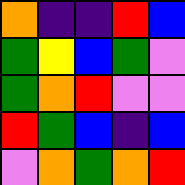[["orange", "indigo", "indigo", "red", "blue"], ["green", "yellow", "blue", "green", "violet"], ["green", "orange", "red", "violet", "violet"], ["red", "green", "blue", "indigo", "blue"], ["violet", "orange", "green", "orange", "red"]]